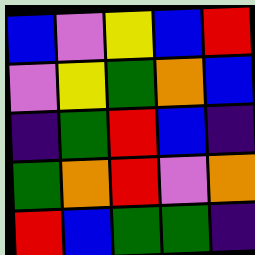[["blue", "violet", "yellow", "blue", "red"], ["violet", "yellow", "green", "orange", "blue"], ["indigo", "green", "red", "blue", "indigo"], ["green", "orange", "red", "violet", "orange"], ["red", "blue", "green", "green", "indigo"]]